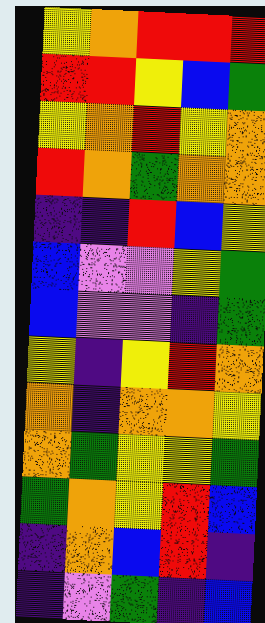[["yellow", "orange", "red", "red", "red"], ["red", "red", "yellow", "blue", "green"], ["yellow", "orange", "red", "yellow", "orange"], ["red", "orange", "green", "orange", "orange"], ["indigo", "indigo", "red", "blue", "yellow"], ["blue", "violet", "violet", "yellow", "green"], ["blue", "violet", "violet", "indigo", "green"], ["yellow", "indigo", "yellow", "red", "orange"], ["orange", "indigo", "orange", "orange", "yellow"], ["orange", "green", "yellow", "yellow", "green"], ["green", "orange", "yellow", "red", "blue"], ["indigo", "orange", "blue", "red", "indigo"], ["indigo", "violet", "green", "indigo", "blue"]]